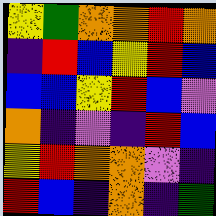[["yellow", "green", "orange", "orange", "red", "orange"], ["indigo", "red", "blue", "yellow", "red", "blue"], ["blue", "blue", "yellow", "red", "blue", "violet"], ["orange", "indigo", "violet", "indigo", "red", "blue"], ["yellow", "red", "orange", "orange", "violet", "indigo"], ["red", "blue", "indigo", "orange", "indigo", "green"]]